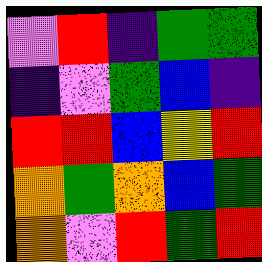[["violet", "red", "indigo", "green", "green"], ["indigo", "violet", "green", "blue", "indigo"], ["red", "red", "blue", "yellow", "red"], ["orange", "green", "orange", "blue", "green"], ["orange", "violet", "red", "green", "red"]]